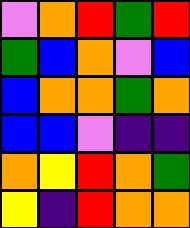[["violet", "orange", "red", "green", "red"], ["green", "blue", "orange", "violet", "blue"], ["blue", "orange", "orange", "green", "orange"], ["blue", "blue", "violet", "indigo", "indigo"], ["orange", "yellow", "red", "orange", "green"], ["yellow", "indigo", "red", "orange", "orange"]]